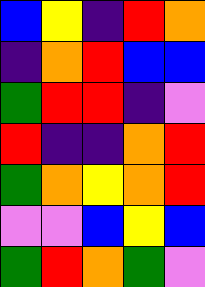[["blue", "yellow", "indigo", "red", "orange"], ["indigo", "orange", "red", "blue", "blue"], ["green", "red", "red", "indigo", "violet"], ["red", "indigo", "indigo", "orange", "red"], ["green", "orange", "yellow", "orange", "red"], ["violet", "violet", "blue", "yellow", "blue"], ["green", "red", "orange", "green", "violet"]]